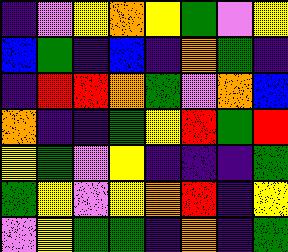[["indigo", "violet", "yellow", "orange", "yellow", "green", "violet", "yellow"], ["blue", "green", "indigo", "blue", "indigo", "orange", "green", "indigo"], ["indigo", "red", "red", "orange", "green", "violet", "orange", "blue"], ["orange", "indigo", "indigo", "green", "yellow", "red", "green", "red"], ["yellow", "green", "violet", "yellow", "indigo", "indigo", "indigo", "green"], ["green", "yellow", "violet", "yellow", "orange", "red", "indigo", "yellow"], ["violet", "yellow", "green", "green", "indigo", "orange", "indigo", "green"]]